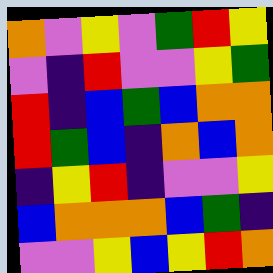[["orange", "violet", "yellow", "violet", "green", "red", "yellow"], ["violet", "indigo", "red", "violet", "violet", "yellow", "green"], ["red", "indigo", "blue", "green", "blue", "orange", "orange"], ["red", "green", "blue", "indigo", "orange", "blue", "orange"], ["indigo", "yellow", "red", "indigo", "violet", "violet", "yellow"], ["blue", "orange", "orange", "orange", "blue", "green", "indigo"], ["violet", "violet", "yellow", "blue", "yellow", "red", "orange"]]